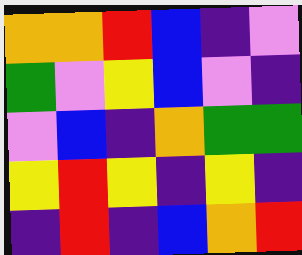[["orange", "orange", "red", "blue", "indigo", "violet"], ["green", "violet", "yellow", "blue", "violet", "indigo"], ["violet", "blue", "indigo", "orange", "green", "green"], ["yellow", "red", "yellow", "indigo", "yellow", "indigo"], ["indigo", "red", "indigo", "blue", "orange", "red"]]